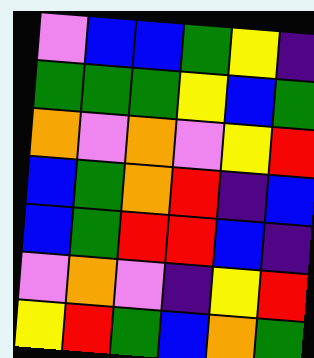[["violet", "blue", "blue", "green", "yellow", "indigo"], ["green", "green", "green", "yellow", "blue", "green"], ["orange", "violet", "orange", "violet", "yellow", "red"], ["blue", "green", "orange", "red", "indigo", "blue"], ["blue", "green", "red", "red", "blue", "indigo"], ["violet", "orange", "violet", "indigo", "yellow", "red"], ["yellow", "red", "green", "blue", "orange", "green"]]